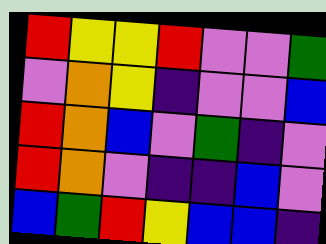[["red", "yellow", "yellow", "red", "violet", "violet", "green"], ["violet", "orange", "yellow", "indigo", "violet", "violet", "blue"], ["red", "orange", "blue", "violet", "green", "indigo", "violet"], ["red", "orange", "violet", "indigo", "indigo", "blue", "violet"], ["blue", "green", "red", "yellow", "blue", "blue", "indigo"]]